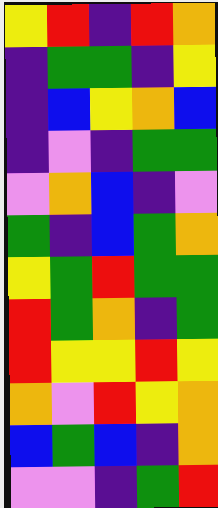[["yellow", "red", "indigo", "red", "orange"], ["indigo", "green", "green", "indigo", "yellow"], ["indigo", "blue", "yellow", "orange", "blue"], ["indigo", "violet", "indigo", "green", "green"], ["violet", "orange", "blue", "indigo", "violet"], ["green", "indigo", "blue", "green", "orange"], ["yellow", "green", "red", "green", "green"], ["red", "green", "orange", "indigo", "green"], ["red", "yellow", "yellow", "red", "yellow"], ["orange", "violet", "red", "yellow", "orange"], ["blue", "green", "blue", "indigo", "orange"], ["violet", "violet", "indigo", "green", "red"]]